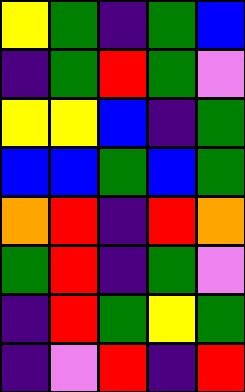[["yellow", "green", "indigo", "green", "blue"], ["indigo", "green", "red", "green", "violet"], ["yellow", "yellow", "blue", "indigo", "green"], ["blue", "blue", "green", "blue", "green"], ["orange", "red", "indigo", "red", "orange"], ["green", "red", "indigo", "green", "violet"], ["indigo", "red", "green", "yellow", "green"], ["indigo", "violet", "red", "indigo", "red"]]